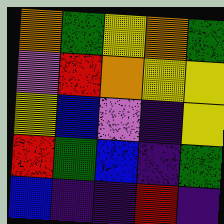[["orange", "green", "yellow", "orange", "green"], ["violet", "red", "orange", "yellow", "yellow"], ["yellow", "blue", "violet", "indigo", "yellow"], ["red", "green", "blue", "indigo", "green"], ["blue", "indigo", "indigo", "red", "indigo"]]